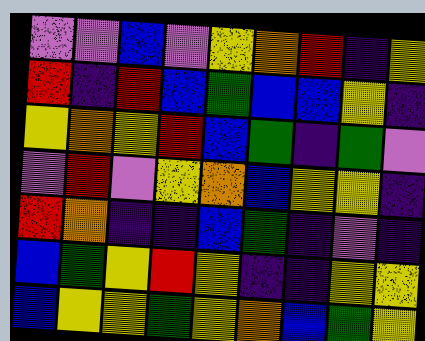[["violet", "violet", "blue", "violet", "yellow", "orange", "red", "indigo", "yellow"], ["red", "indigo", "red", "blue", "green", "blue", "blue", "yellow", "indigo"], ["yellow", "orange", "yellow", "red", "blue", "green", "indigo", "green", "violet"], ["violet", "red", "violet", "yellow", "orange", "blue", "yellow", "yellow", "indigo"], ["red", "orange", "indigo", "indigo", "blue", "green", "indigo", "violet", "indigo"], ["blue", "green", "yellow", "red", "yellow", "indigo", "indigo", "yellow", "yellow"], ["blue", "yellow", "yellow", "green", "yellow", "orange", "blue", "green", "yellow"]]